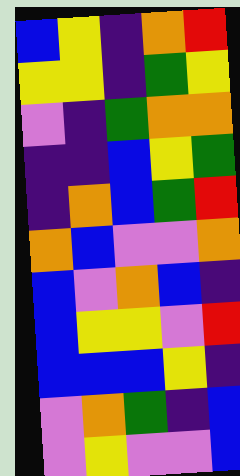[["blue", "yellow", "indigo", "orange", "red"], ["yellow", "yellow", "indigo", "green", "yellow"], ["violet", "indigo", "green", "orange", "orange"], ["indigo", "indigo", "blue", "yellow", "green"], ["indigo", "orange", "blue", "green", "red"], ["orange", "blue", "violet", "violet", "orange"], ["blue", "violet", "orange", "blue", "indigo"], ["blue", "yellow", "yellow", "violet", "red"], ["blue", "blue", "blue", "yellow", "indigo"], ["violet", "orange", "green", "indigo", "blue"], ["violet", "yellow", "violet", "violet", "blue"]]